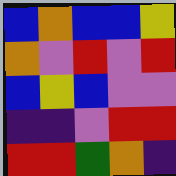[["blue", "orange", "blue", "blue", "yellow"], ["orange", "violet", "red", "violet", "red"], ["blue", "yellow", "blue", "violet", "violet"], ["indigo", "indigo", "violet", "red", "red"], ["red", "red", "green", "orange", "indigo"]]